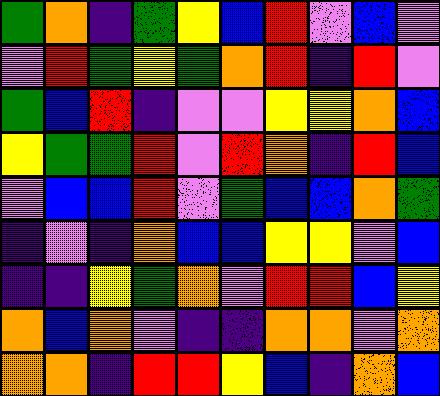[["green", "orange", "indigo", "green", "yellow", "blue", "red", "violet", "blue", "violet"], ["violet", "red", "green", "yellow", "green", "orange", "red", "indigo", "red", "violet"], ["green", "blue", "red", "indigo", "violet", "violet", "yellow", "yellow", "orange", "blue"], ["yellow", "green", "green", "red", "violet", "red", "orange", "indigo", "red", "blue"], ["violet", "blue", "blue", "red", "violet", "green", "blue", "blue", "orange", "green"], ["indigo", "violet", "indigo", "orange", "blue", "blue", "yellow", "yellow", "violet", "blue"], ["indigo", "indigo", "yellow", "green", "orange", "violet", "red", "red", "blue", "yellow"], ["orange", "blue", "orange", "violet", "indigo", "indigo", "orange", "orange", "violet", "orange"], ["orange", "orange", "indigo", "red", "red", "yellow", "blue", "indigo", "orange", "blue"]]